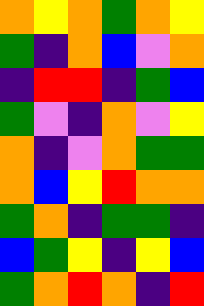[["orange", "yellow", "orange", "green", "orange", "yellow"], ["green", "indigo", "orange", "blue", "violet", "orange"], ["indigo", "red", "red", "indigo", "green", "blue"], ["green", "violet", "indigo", "orange", "violet", "yellow"], ["orange", "indigo", "violet", "orange", "green", "green"], ["orange", "blue", "yellow", "red", "orange", "orange"], ["green", "orange", "indigo", "green", "green", "indigo"], ["blue", "green", "yellow", "indigo", "yellow", "blue"], ["green", "orange", "red", "orange", "indigo", "red"]]